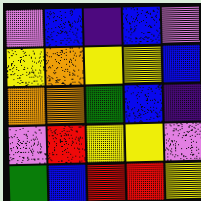[["violet", "blue", "indigo", "blue", "violet"], ["yellow", "orange", "yellow", "yellow", "blue"], ["orange", "orange", "green", "blue", "indigo"], ["violet", "red", "yellow", "yellow", "violet"], ["green", "blue", "red", "red", "yellow"]]